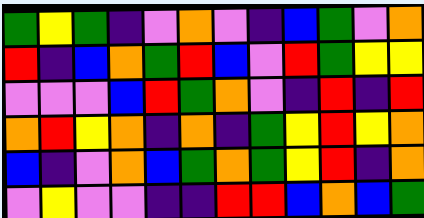[["green", "yellow", "green", "indigo", "violet", "orange", "violet", "indigo", "blue", "green", "violet", "orange"], ["red", "indigo", "blue", "orange", "green", "red", "blue", "violet", "red", "green", "yellow", "yellow"], ["violet", "violet", "violet", "blue", "red", "green", "orange", "violet", "indigo", "red", "indigo", "red"], ["orange", "red", "yellow", "orange", "indigo", "orange", "indigo", "green", "yellow", "red", "yellow", "orange"], ["blue", "indigo", "violet", "orange", "blue", "green", "orange", "green", "yellow", "red", "indigo", "orange"], ["violet", "yellow", "violet", "violet", "indigo", "indigo", "red", "red", "blue", "orange", "blue", "green"]]